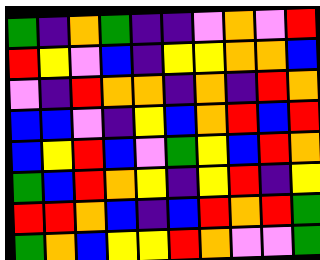[["green", "indigo", "orange", "green", "indigo", "indigo", "violet", "orange", "violet", "red"], ["red", "yellow", "violet", "blue", "indigo", "yellow", "yellow", "orange", "orange", "blue"], ["violet", "indigo", "red", "orange", "orange", "indigo", "orange", "indigo", "red", "orange"], ["blue", "blue", "violet", "indigo", "yellow", "blue", "orange", "red", "blue", "red"], ["blue", "yellow", "red", "blue", "violet", "green", "yellow", "blue", "red", "orange"], ["green", "blue", "red", "orange", "yellow", "indigo", "yellow", "red", "indigo", "yellow"], ["red", "red", "orange", "blue", "indigo", "blue", "red", "orange", "red", "green"], ["green", "orange", "blue", "yellow", "yellow", "red", "orange", "violet", "violet", "green"]]